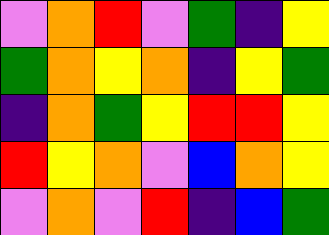[["violet", "orange", "red", "violet", "green", "indigo", "yellow"], ["green", "orange", "yellow", "orange", "indigo", "yellow", "green"], ["indigo", "orange", "green", "yellow", "red", "red", "yellow"], ["red", "yellow", "orange", "violet", "blue", "orange", "yellow"], ["violet", "orange", "violet", "red", "indigo", "blue", "green"]]